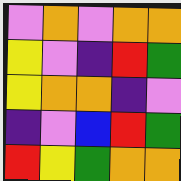[["violet", "orange", "violet", "orange", "orange"], ["yellow", "violet", "indigo", "red", "green"], ["yellow", "orange", "orange", "indigo", "violet"], ["indigo", "violet", "blue", "red", "green"], ["red", "yellow", "green", "orange", "orange"]]